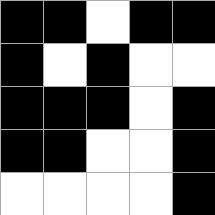[["black", "black", "white", "black", "black"], ["black", "white", "black", "white", "white"], ["black", "black", "black", "white", "black"], ["black", "black", "white", "white", "black"], ["white", "white", "white", "white", "black"]]